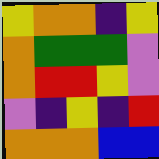[["yellow", "orange", "orange", "indigo", "yellow"], ["orange", "green", "green", "green", "violet"], ["orange", "red", "red", "yellow", "violet"], ["violet", "indigo", "yellow", "indigo", "red"], ["orange", "orange", "orange", "blue", "blue"]]